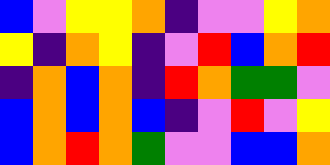[["blue", "violet", "yellow", "yellow", "orange", "indigo", "violet", "violet", "yellow", "orange"], ["yellow", "indigo", "orange", "yellow", "indigo", "violet", "red", "blue", "orange", "red"], ["indigo", "orange", "blue", "orange", "indigo", "red", "orange", "green", "green", "violet"], ["blue", "orange", "blue", "orange", "blue", "indigo", "violet", "red", "violet", "yellow"], ["blue", "orange", "red", "orange", "green", "violet", "violet", "blue", "blue", "orange"]]